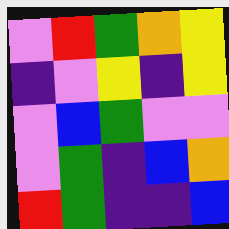[["violet", "red", "green", "orange", "yellow"], ["indigo", "violet", "yellow", "indigo", "yellow"], ["violet", "blue", "green", "violet", "violet"], ["violet", "green", "indigo", "blue", "orange"], ["red", "green", "indigo", "indigo", "blue"]]